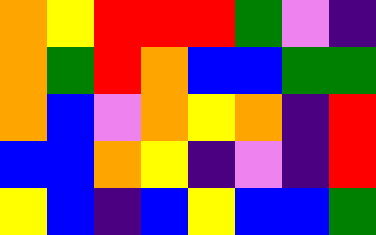[["orange", "yellow", "red", "red", "red", "green", "violet", "indigo"], ["orange", "green", "red", "orange", "blue", "blue", "green", "green"], ["orange", "blue", "violet", "orange", "yellow", "orange", "indigo", "red"], ["blue", "blue", "orange", "yellow", "indigo", "violet", "indigo", "red"], ["yellow", "blue", "indigo", "blue", "yellow", "blue", "blue", "green"]]